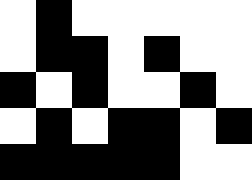[["white", "black", "white", "white", "white", "white", "white"], ["white", "black", "black", "white", "black", "white", "white"], ["black", "white", "black", "white", "white", "black", "white"], ["white", "black", "white", "black", "black", "white", "black"], ["black", "black", "black", "black", "black", "white", "white"]]